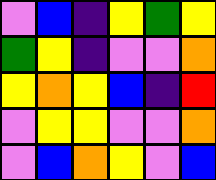[["violet", "blue", "indigo", "yellow", "green", "yellow"], ["green", "yellow", "indigo", "violet", "violet", "orange"], ["yellow", "orange", "yellow", "blue", "indigo", "red"], ["violet", "yellow", "yellow", "violet", "violet", "orange"], ["violet", "blue", "orange", "yellow", "violet", "blue"]]